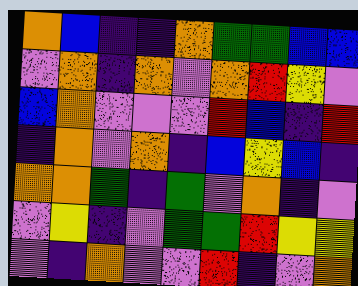[["orange", "blue", "indigo", "indigo", "orange", "green", "green", "blue", "blue"], ["violet", "orange", "indigo", "orange", "violet", "orange", "red", "yellow", "violet"], ["blue", "orange", "violet", "violet", "violet", "red", "blue", "indigo", "red"], ["indigo", "orange", "violet", "orange", "indigo", "blue", "yellow", "blue", "indigo"], ["orange", "orange", "green", "indigo", "green", "violet", "orange", "indigo", "violet"], ["violet", "yellow", "indigo", "violet", "green", "green", "red", "yellow", "yellow"], ["violet", "indigo", "orange", "violet", "violet", "red", "indigo", "violet", "orange"]]